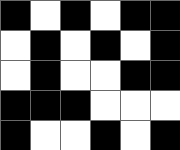[["black", "white", "black", "white", "black", "black"], ["white", "black", "white", "black", "white", "black"], ["white", "black", "white", "white", "black", "black"], ["black", "black", "black", "white", "white", "white"], ["black", "white", "white", "black", "white", "black"]]